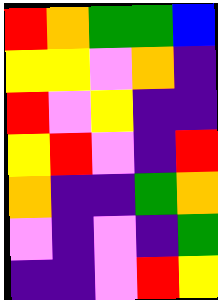[["red", "orange", "green", "green", "blue"], ["yellow", "yellow", "violet", "orange", "indigo"], ["red", "violet", "yellow", "indigo", "indigo"], ["yellow", "red", "violet", "indigo", "red"], ["orange", "indigo", "indigo", "green", "orange"], ["violet", "indigo", "violet", "indigo", "green"], ["indigo", "indigo", "violet", "red", "yellow"]]